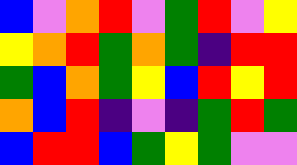[["blue", "violet", "orange", "red", "violet", "green", "red", "violet", "yellow"], ["yellow", "orange", "red", "green", "orange", "green", "indigo", "red", "red"], ["green", "blue", "orange", "green", "yellow", "blue", "red", "yellow", "red"], ["orange", "blue", "red", "indigo", "violet", "indigo", "green", "red", "green"], ["blue", "red", "red", "blue", "green", "yellow", "green", "violet", "violet"]]